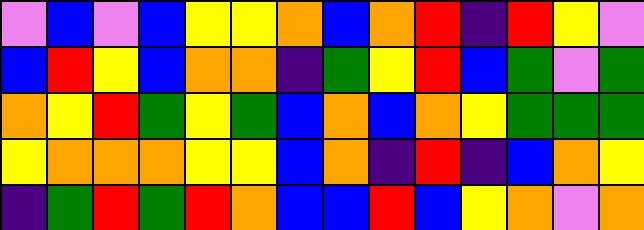[["violet", "blue", "violet", "blue", "yellow", "yellow", "orange", "blue", "orange", "red", "indigo", "red", "yellow", "violet"], ["blue", "red", "yellow", "blue", "orange", "orange", "indigo", "green", "yellow", "red", "blue", "green", "violet", "green"], ["orange", "yellow", "red", "green", "yellow", "green", "blue", "orange", "blue", "orange", "yellow", "green", "green", "green"], ["yellow", "orange", "orange", "orange", "yellow", "yellow", "blue", "orange", "indigo", "red", "indigo", "blue", "orange", "yellow"], ["indigo", "green", "red", "green", "red", "orange", "blue", "blue", "red", "blue", "yellow", "orange", "violet", "orange"]]